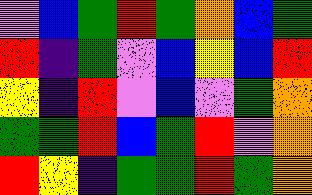[["violet", "blue", "green", "red", "green", "orange", "blue", "green"], ["red", "indigo", "green", "violet", "blue", "yellow", "blue", "red"], ["yellow", "indigo", "red", "violet", "blue", "violet", "green", "orange"], ["green", "green", "red", "blue", "green", "red", "violet", "orange"], ["red", "yellow", "indigo", "green", "green", "red", "green", "orange"]]